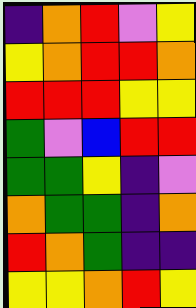[["indigo", "orange", "red", "violet", "yellow"], ["yellow", "orange", "red", "red", "orange"], ["red", "red", "red", "yellow", "yellow"], ["green", "violet", "blue", "red", "red"], ["green", "green", "yellow", "indigo", "violet"], ["orange", "green", "green", "indigo", "orange"], ["red", "orange", "green", "indigo", "indigo"], ["yellow", "yellow", "orange", "red", "yellow"]]